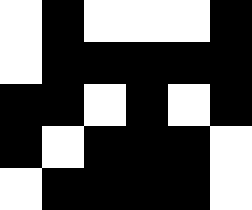[["white", "black", "white", "white", "white", "black"], ["white", "black", "black", "black", "black", "black"], ["black", "black", "white", "black", "white", "black"], ["black", "white", "black", "black", "black", "white"], ["white", "black", "black", "black", "black", "white"]]